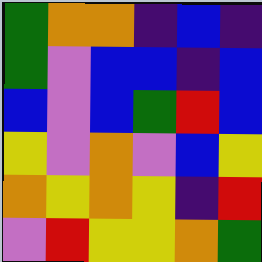[["green", "orange", "orange", "indigo", "blue", "indigo"], ["green", "violet", "blue", "blue", "indigo", "blue"], ["blue", "violet", "blue", "green", "red", "blue"], ["yellow", "violet", "orange", "violet", "blue", "yellow"], ["orange", "yellow", "orange", "yellow", "indigo", "red"], ["violet", "red", "yellow", "yellow", "orange", "green"]]